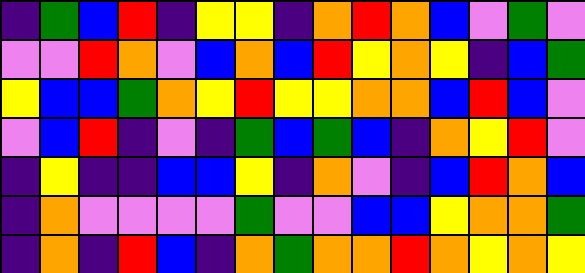[["indigo", "green", "blue", "red", "indigo", "yellow", "yellow", "indigo", "orange", "red", "orange", "blue", "violet", "green", "violet"], ["violet", "violet", "red", "orange", "violet", "blue", "orange", "blue", "red", "yellow", "orange", "yellow", "indigo", "blue", "green"], ["yellow", "blue", "blue", "green", "orange", "yellow", "red", "yellow", "yellow", "orange", "orange", "blue", "red", "blue", "violet"], ["violet", "blue", "red", "indigo", "violet", "indigo", "green", "blue", "green", "blue", "indigo", "orange", "yellow", "red", "violet"], ["indigo", "yellow", "indigo", "indigo", "blue", "blue", "yellow", "indigo", "orange", "violet", "indigo", "blue", "red", "orange", "blue"], ["indigo", "orange", "violet", "violet", "violet", "violet", "green", "violet", "violet", "blue", "blue", "yellow", "orange", "orange", "green"], ["indigo", "orange", "indigo", "red", "blue", "indigo", "orange", "green", "orange", "orange", "red", "orange", "yellow", "orange", "yellow"]]